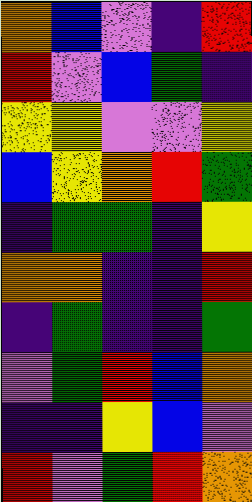[["orange", "blue", "violet", "indigo", "red"], ["red", "violet", "blue", "green", "indigo"], ["yellow", "yellow", "violet", "violet", "yellow"], ["blue", "yellow", "orange", "red", "green"], ["indigo", "green", "green", "indigo", "yellow"], ["orange", "orange", "indigo", "indigo", "red"], ["indigo", "green", "indigo", "indigo", "green"], ["violet", "green", "red", "blue", "orange"], ["indigo", "indigo", "yellow", "blue", "violet"], ["red", "violet", "green", "red", "orange"]]